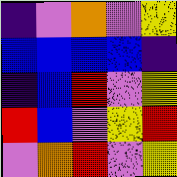[["indigo", "violet", "orange", "violet", "yellow"], ["blue", "blue", "blue", "blue", "indigo"], ["indigo", "blue", "red", "violet", "yellow"], ["red", "blue", "violet", "yellow", "red"], ["violet", "orange", "red", "violet", "yellow"]]